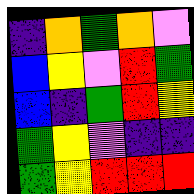[["indigo", "orange", "green", "orange", "violet"], ["blue", "yellow", "violet", "red", "green"], ["blue", "indigo", "green", "red", "yellow"], ["green", "yellow", "violet", "indigo", "indigo"], ["green", "yellow", "red", "red", "red"]]